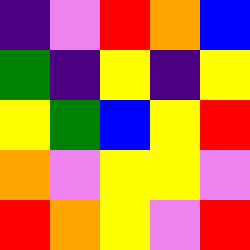[["indigo", "violet", "red", "orange", "blue"], ["green", "indigo", "yellow", "indigo", "yellow"], ["yellow", "green", "blue", "yellow", "red"], ["orange", "violet", "yellow", "yellow", "violet"], ["red", "orange", "yellow", "violet", "red"]]